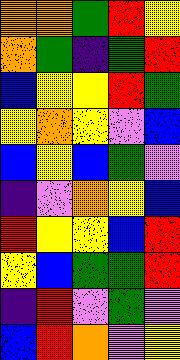[["orange", "orange", "green", "red", "yellow"], ["orange", "green", "indigo", "green", "red"], ["blue", "yellow", "yellow", "red", "green"], ["yellow", "orange", "yellow", "violet", "blue"], ["blue", "yellow", "blue", "green", "violet"], ["indigo", "violet", "orange", "yellow", "blue"], ["red", "yellow", "yellow", "blue", "red"], ["yellow", "blue", "green", "green", "red"], ["indigo", "red", "violet", "green", "violet"], ["blue", "red", "orange", "violet", "yellow"]]